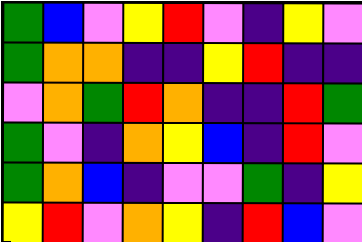[["green", "blue", "violet", "yellow", "red", "violet", "indigo", "yellow", "violet"], ["green", "orange", "orange", "indigo", "indigo", "yellow", "red", "indigo", "indigo"], ["violet", "orange", "green", "red", "orange", "indigo", "indigo", "red", "green"], ["green", "violet", "indigo", "orange", "yellow", "blue", "indigo", "red", "violet"], ["green", "orange", "blue", "indigo", "violet", "violet", "green", "indigo", "yellow"], ["yellow", "red", "violet", "orange", "yellow", "indigo", "red", "blue", "violet"]]